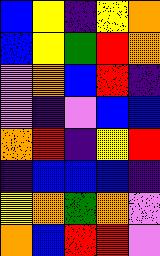[["blue", "yellow", "indigo", "yellow", "orange"], ["blue", "yellow", "green", "red", "orange"], ["violet", "orange", "blue", "red", "indigo"], ["violet", "indigo", "violet", "blue", "blue"], ["orange", "red", "indigo", "yellow", "red"], ["indigo", "blue", "blue", "blue", "indigo"], ["yellow", "orange", "green", "orange", "violet"], ["orange", "blue", "red", "red", "violet"]]